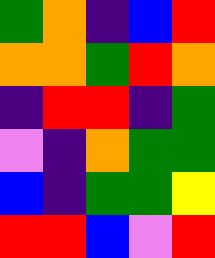[["green", "orange", "indigo", "blue", "red"], ["orange", "orange", "green", "red", "orange"], ["indigo", "red", "red", "indigo", "green"], ["violet", "indigo", "orange", "green", "green"], ["blue", "indigo", "green", "green", "yellow"], ["red", "red", "blue", "violet", "red"]]